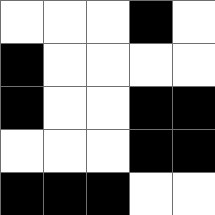[["white", "white", "white", "black", "white"], ["black", "white", "white", "white", "white"], ["black", "white", "white", "black", "black"], ["white", "white", "white", "black", "black"], ["black", "black", "black", "white", "white"]]